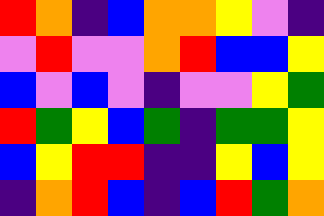[["red", "orange", "indigo", "blue", "orange", "orange", "yellow", "violet", "indigo"], ["violet", "red", "violet", "violet", "orange", "red", "blue", "blue", "yellow"], ["blue", "violet", "blue", "violet", "indigo", "violet", "violet", "yellow", "green"], ["red", "green", "yellow", "blue", "green", "indigo", "green", "green", "yellow"], ["blue", "yellow", "red", "red", "indigo", "indigo", "yellow", "blue", "yellow"], ["indigo", "orange", "red", "blue", "indigo", "blue", "red", "green", "orange"]]